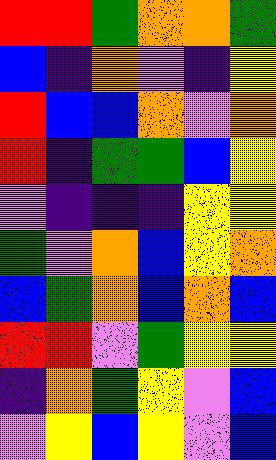[["red", "red", "green", "orange", "orange", "green"], ["blue", "indigo", "orange", "violet", "indigo", "yellow"], ["red", "blue", "blue", "orange", "violet", "orange"], ["red", "indigo", "green", "green", "blue", "yellow"], ["violet", "indigo", "indigo", "indigo", "yellow", "yellow"], ["green", "violet", "orange", "blue", "yellow", "orange"], ["blue", "green", "orange", "blue", "orange", "blue"], ["red", "red", "violet", "green", "yellow", "yellow"], ["indigo", "orange", "green", "yellow", "violet", "blue"], ["violet", "yellow", "blue", "yellow", "violet", "blue"]]